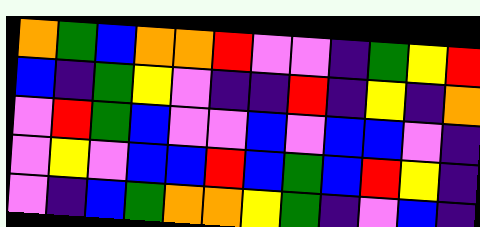[["orange", "green", "blue", "orange", "orange", "red", "violet", "violet", "indigo", "green", "yellow", "red"], ["blue", "indigo", "green", "yellow", "violet", "indigo", "indigo", "red", "indigo", "yellow", "indigo", "orange"], ["violet", "red", "green", "blue", "violet", "violet", "blue", "violet", "blue", "blue", "violet", "indigo"], ["violet", "yellow", "violet", "blue", "blue", "red", "blue", "green", "blue", "red", "yellow", "indigo"], ["violet", "indigo", "blue", "green", "orange", "orange", "yellow", "green", "indigo", "violet", "blue", "indigo"]]